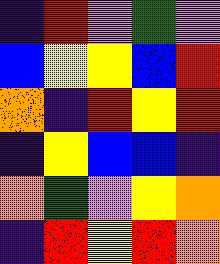[["indigo", "red", "violet", "green", "violet"], ["blue", "yellow", "yellow", "blue", "red"], ["orange", "indigo", "red", "yellow", "red"], ["indigo", "yellow", "blue", "blue", "indigo"], ["orange", "green", "violet", "yellow", "orange"], ["indigo", "red", "yellow", "red", "orange"]]